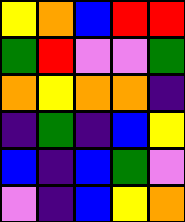[["yellow", "orange", "blue", "red", "red"], ["green", "red", "violet", "violet", "green"], ["orange", "yellow", "orange", "orange", "indigo"], ["indigo", "green", "indigo", "blue", "yellow"], ["blue", "indigo", "blue", "green", "violet"], ["violet", "indigo", "blue", "yellow", "orange"]]